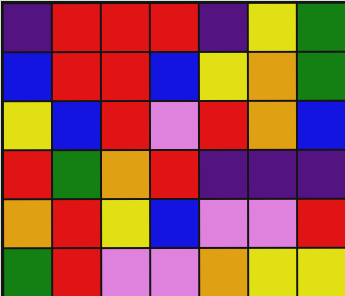[["indigo", "red", "red", "red", "indigo", "yellow", "green"], ["blue", "red", "red", "blue", "yellow", "orange", "green"], ["yellow", "blue", "red", "violet", "red", "orange", "blue"], ["red", "green", "orange", "red", "indigo", "indigo", "indigo"], ["orange", "red", "yellow", "blue", "violet", "violet", "red"], ["green", "red", "violet", "violet", "orange", "yellow", "yellow"]]